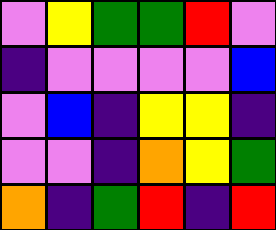[["violet", "yellow", "green", "green", "red", "violet"], ["indigo", "violet", "violet", "violet", "violet", "blue"], ["violet", "blue", "indigo", "yellow", "yellow", "indigo"], ["violet", "violet", "indigo", "orange", "yellow", "green"], ["orange", "indigo", "green", "red", "indigo", "red"]]